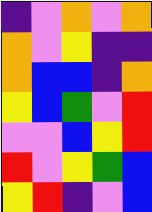[["indigo", "violet", "orange", "violet", "orange"], ["orange", "violet", "yellow", "indigo", "indigo"], ["orange", "blue", "blue", "indigo", "orange"], ["yellow", "blue", "green", "violet", "red"], ["violet", "violet", "blue", "yellow", "red"], ["red", "violet", "yellow", "green", "blue"], ["yellow", "red", "indigo", "violet", "blue"]]